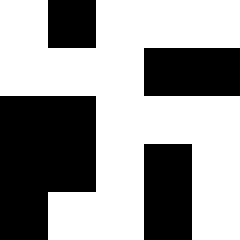[["white", "black", "white", "white", "white"], ["white", "white", "white", "black", "black"], ["black", "black", "white", "white", "white"], ["black", "black", "white", "black", "white"], ["black", "white", "white", "black", "white"]]